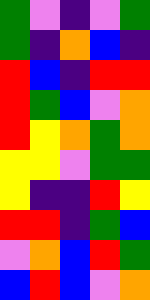[["green", "violet", "indigo", "violet", "green"], ["green", "indigo", "orange", "blue", "indigo"], ["red", "blue", "indigo", "red", "red"], ["red", "green", "blue", "violet", "orange"], ["red", "yellow", "orange", "green", "orange"], ["yellow", "yellow", "violet", "green", "green"], ["yellow", "indigo", "indigo", "red", "yellow"], ["red", "red", "indigo", "green", "blue"], ["violet", "orange", "blue", "red", "green"], ["blue", "red", "blue", "violet", "orange"]]